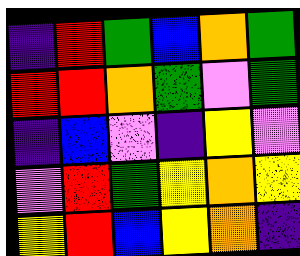[["indigo", "red", "green", "blue", "orange", "green"], ["red", "red", "orange", "green", "violet", "green"], ["indigo", "blue", "violet", "indigo", "yellow", "violet"], ["violet", "red", "green", "yellow", "orange", "yellow"], ["yellow", "red", "blue", "yellow", "orange", "indigo"]]